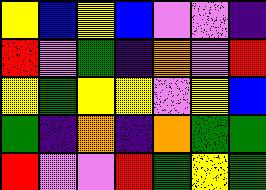[["yellow", "blue", "yellow", "blue", "violet", "violet", "indigo"], ["red", "violet", "green", "indigo", "orange", "violet", "red"], ["yellow", "green", "yellow", "yellow", "violet", "yellow", "blue"], ["green", "indigo", "orange", "indigo", "orange", "green", "green"], ["red", "violet", "violet", "red", "green", "yellow", "green"]]